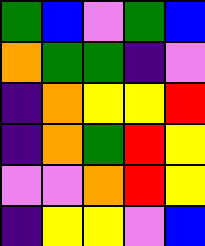[["green", "blue", "violet", "green", "blue"], ["orange", "green", "green", "indigo", "violet"], ["indigo", "orange", "yellow", "yellow", "red"], ["indigo", "orange", "green", "red", "yellow"], ["violet", "violet", "orange", "red", "yellow"], ["indigo", "yellow", "yellow", "violet", "blue"]]